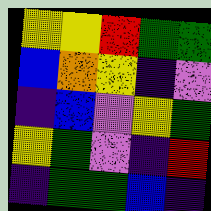[["yellow", "yellow", "red", "green", "green"], ["blue", "orange", "yellow", "indigo", "violet"], ["indigo", "blue", "violet", "yellow", "green"], ["yellow", "green", "violet", "indigo", "red"], ["indigo", "green", "green", "blue", "indigo"]]